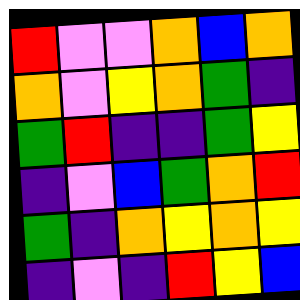[["red", "violet", "violet", "orange", "blue", "orange"], ["orange", "violet", "yellow", "orange", "green", "indigo"], ["green", "red", "indigo", "indigo", "green", "yellow"], ["indigo", "violet", "blue", "green", "orange", "red"], ["green", "indigo", "orange", "yellow", "orange", "yellow"], ["indigo", "violet", "indigo", "red", "yellow", "blue"]]